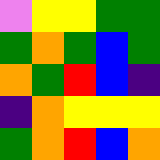[["violet", "yellow", "yellow", "green", "green"], ["green", "orange", "green", "blue", "green"], ["orange", "green", "red", "blue", "indigo"], ["indigo", "orange", "yellow", "yellow", "yellow"], ["green", "orange", "red", "blue", "orange"]]